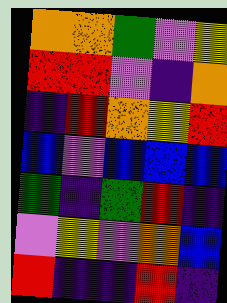[["orange", "orange", "green", "violet", "yellow"], ["red", "red", "violet", "indigo", "orange"], ["indigo", "red", "orange", "yellow", "red"], ["blue", "violet", "blue", "blue", "blue"], ["green", "indigo", "green", "red", "indigo"], ["violet", "yellow", "violet", "orange", "blue"], ["red", "indigo", "indigo", "red", "indigo"]]